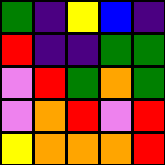[["green", "indigo", "yellow", "blue", "indigo"], ["red", "indigo", "indigo", "green", "green"], ["violet", "red", "green", "orange", "green"], ["violet", "orange", "red", "violet", "red"], ["yellow", "orange", "orange", "orange", "red"]]